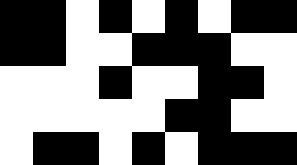[["black", "black", "white", "black", "white", "black", "white", "black", "black"], ["black", "black", "white", "white", "black", "black", "black", "white", "white"], ["white", "white", "white", "black", "white", "white", "black", "black", "white"], ["white", "white", "white", "white", "white", "black", "black", "white", "white"], ["white", "black", "black", "white", "black", "white", "black", "black", "black"]]